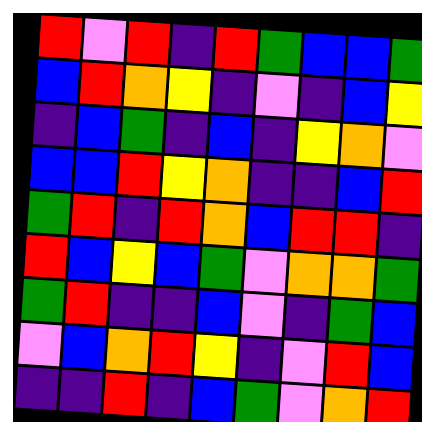[["red", "violet", "red", "indigo", "red", "green", "blue", "blue", "green"], ["blue", "red", "orange", "yellow", "indigo", "violet", "indigo", "blue", "yellow"], ["indigo", "blue", "green", "indigo", "blue", "indigo", "yellow", "orange", "violet"], ["blue", "blue", "red", "yellow", "orange", "indigo", "indigo", "blue", "red"], ["green", "red", "indigo", "red", "orange", "blue", "red", "red", "indigo"], ["red", "blue", "yellow", "blue", "green", "violet", "orange", "orange", "green"], ["green", "red", "indigo", "indigo", "blue", "violet", "indigo", "green", "blue"], ["violet", "blue", "orange", "red", "yellow", "indigo", "violet", "red", "blue"], ["indigo", "indigo", "red", "indigo", "blue", "green", "violet", "orange", "red"]]